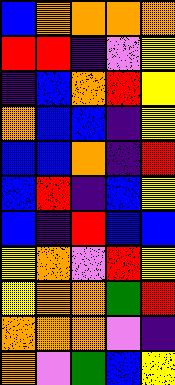[["blue", "orange", "orange", "orange", "orange"], ["red", "red", "indigo", "violet", "yellow"], ["indigo", "blue", "orange", "red", "yellow"], ["orange", "blue", "blue", "indigo", "yellow"], ["blue", "blue", "orange", "indigo", "red"], ["blue", "red", "indigo", "blue", "yellow"], ["blue", "indigo", "red", "blue", "blue"], ["yellow", "orange", "violet", "red", "yellow"], ["yellow", "orange", "orange", "green", "red"], ["orange", "orange", "orange", "violet", "indigo"], ["orange", "violet", "green", "blue", "yellow"]]